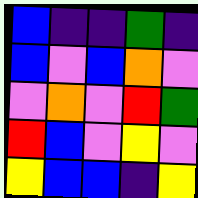[["blue", "indigo", "indigo", "green", "indigo"], ["blue", "violet", "blue", "orange", "violet"], ["violet", "orange", "violet", "red", "green"], ["red", "blue", "violet", "yellow", "violet"], ["yellow", "blue", "blue", "indigo", "yellow"]]